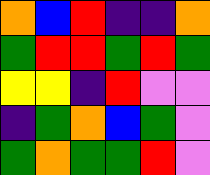[["orange", "blue", "red", "indigo", "indigo", "orange"], ["green", "red", "red", "green", "red", "green"], ["yellow", "yellow", "indigo", "red", "violet", "violet"], ["indigo", "green", "orange", "blue", "green", "violet"], ["green", "orange", "green", "green", "red", "violet"]]